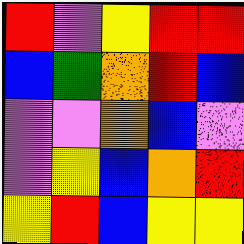[["red", "violet", "yellow", "red", "red"], ["blue", "green", "orange", "red", "blue"], ["violet", "violet", "orange", "blue", "violet"], ["violet", "yellow", "blue", "orange", "red"], ["yellow", "red", "blue", "yellow", "yellow"]]